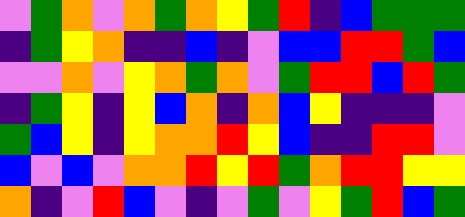[["violet", "green", "orange", "violet", "orange", "green", "orange", "yellow", "green", "red", "indigo", "blue", "green", "green", "green"], ["indigo", "green", "yellow", "orange", "indigo", "indigo", "blue", "indigo", "violet", "blue", "blue", "red", "red", "green", "blue"], ["violet", "violet", "orange", "violet", "yellow", "orange", "green", "orange", "violet", "green", "red", "red", "blue", "red", "green"], ["indigo", "green", "yellow", "indigo", "yellow", "blue", "orange", "indigo", "orange", "blue", "yellow", "indigo", "indigo", "indigo", "violet"], ["green", "blue", "yellow", "indigo", "yellow", "orange", "orange", "red", "yellow", "blue", "indigo", "indigo", "red", "red", "violet"], ["blue", "violet", "blue", "violet", "orange", "orange", "red", "yellow", "red", "green", "orange", "red", "red", "yellow", "yellow"], ["orange", "indigo", "violet", "red", "blue", "violet", "indigo", "violet", "green", "violet", "yellow", "green", "red", "blue", "green"]]